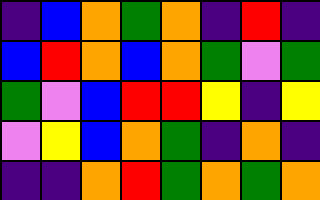[["indigo", "blue", "orange", "green", "orange", "indigo", "red", "indigo"], ["blue", "red", "orange", "blue", "orange", "green", "violet", "green"], ["green", "violet", "blue", "red", "red", "yellow", "indigo", "yellow"], ["violet", "yellow", "blue", "orange", "green", "indigo", "orange", "indigo"], ["indigo", "indigo", "orange", "red", "green", "orange", "green", "orange"]]